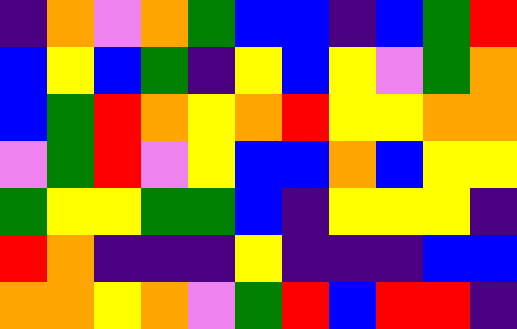[["indigo", "orange", "violet", "orange", "green", "blue", "blue", "indigo", "blue", "green", "red"], ["blue", "yellow", "blue", "green", "indigo", "yellow", "blue", "yellow", "violet", "green", "orange"], ["blue", "green", "red", "orange", "yellow", "orange", "red", "yellow", "yellow", "orange", "orange"], ["violet", "green", "red", "violet", "yellow", "blue", "blue", "orange", "blue", "yellow", "yellow"], ["green", "yellow", "yellow", "green", "green", "blue", "indigo", "yellow", "yellow", "yellow", "indigo"], ["red", "orange", "indigo", "indigo", "indigo", "yellow", "indigo", "indigo", "indigo", "blue", "blue"], ["orange", "orange", "yellow", "orange", "violet", "green", "red", "blue", "red", "red", "indigo"]]